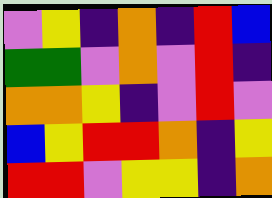[["violet", "yellow", "indigo", "orange", "indigo", "red", "blue"], ["green", "green", "violet", "orange", "violet", "red", "indigo"], ["orange", "orange", "yellow", "indigo", "violet", "red", "violet"], ["blue", "yellow", "red", "red", "orange", "indigo", "yellow"], ["red", "red", "violet", "yellow", "yellow", "indigo", "orange"]]